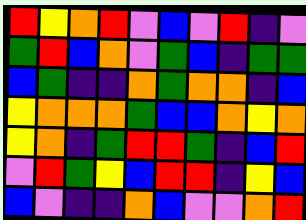[["red", "yellow", "orange", "red", "violet", "blue", "violet", "red", "indigo", "violet"], ["green", "red", "blue", "orange", "violet", "green", "blue", "indigo", "green", "green"], ["blue", "green", "indigo", "indigo", "orange", "green", "orange", "orange", "indigo", "blue"], ["yellow", "orange", "orange", "orange", "green", "blue", "blue", "orange", "yellow", "orange"], ["yellow", "orange", "indigo", "green", "red", "red", "green", "indigo", "blue", "red"], ["violet", "red", "green", "yellow", "blue", "red", "red", "indigo", "yellow", "blue"], ["blue", "violet", "indigo", "indigo", "orange", "blue", "violet", "violet", "orange", "red"]]